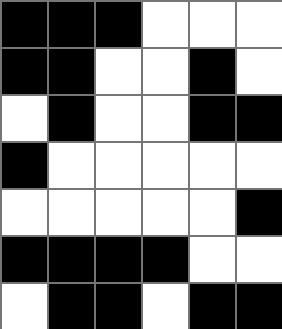[["black", "black", "black", "white", "white", "white"], ["black", "black", "white", "white", "black", "white"], ["white", "black", "white", "white", "black", "black"], ["black", "white", "white", "white", "white", "white"], ["white", "white", "white", "white", "white", "black"], ["black", "black", "black", "black", "white", "white"], ["white", "black", "black", "white", "black", "black"]]